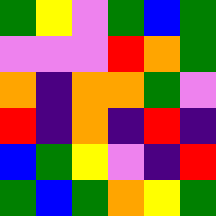[["green", "yellow", "violet", "green", "blue", "green"], ["violet", "violet", "violet", "red", "orange", "green"], ["orange", "indigo", "orange", "orange", "green", "violet"], ["red", "indigo", "orange", "indigo", "red", "indigo"], ["blue", "green", "yellow", "violet", "indigo", "red"], ["green", "blue", "green", "orange", "yellow", "green"]]